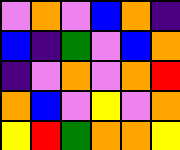[["violet", "orange", "violet", "blue", "orange", "indigo"], ["blue", "indigo", "green", "violet", "blue", "orange"], ["indigo", "violet", "orange", "violet", "orange", "red"], ["orange", "blue", "violet", "yellow", "violet", "orange"], ["yellow", "red", "green", "orange", "orange", "yellow"]]